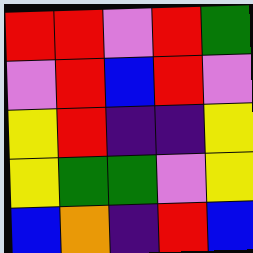[["red", "red", "violet", "red", "green"], ["violet", "red", "blue", "red", "violet"], ["yellow", "red", "indigo", "indigo", "yellow"], ["yellow", "green", "green", "violet", "yellow"], ["blue", "orange", "indigo", "red", "blue"]]